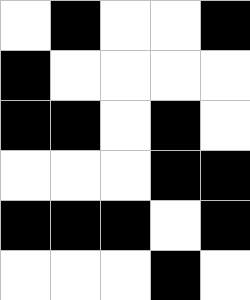[["white", "black", "white", "white", "black"], ["black", "white", "white", "white", "white"], ["black", "black", "white", "black", "white"], ["white", "white", "white", "black", "black"], ["black", "black", "black", "white", "black"], ["white", "white", "white", "black", "white"]]